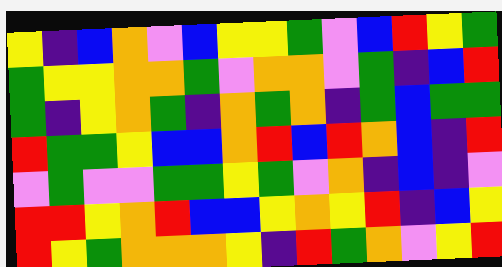[["yellow", "indigo", "blue", "orange", "violet", "blue", "yellow", "yellow", "green", "violet", "blue", "red", "yellow", "green"], ["green", "yellow", "yellow", "orange", "orange", "green", "violet", "orange", "orange", "violet", "green", "indigo", "blue", "red"], ["green", "indigo", "yellow", "orange", "green", "indigo", "orange", "green", "orange", "indigo", "green", "blue", "green", "green"], ["red", "green", "green", "yellow", "blue", "blue", "orange", "red", "blue", "red", "orange", "blue", "indigo", "red"], ["violet", "green", "violet", "violet", "green", "green", "yellow", "green", "violet", "orange", "indigo", "blue", "indigo", "violet"], ["red", "red", "yellow", "orange", "red", "blue", "blue", "yellow", "orange", "yellow", "red", "indigo", "blue", "yellow"], ["red", "yellow", "green", "orange", "orange", "orange", "yellow", "indigo", "red", "green", "orange", "violet", "yellow", "red"]]